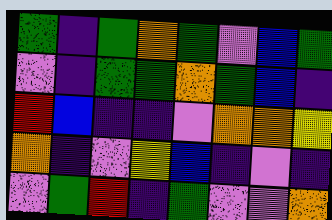[["green", "indigo", "green", "orange", "green", "violet", "blue", "green"], ["violet", "indigo", "green", "green", "orange", "green", "blue", "indigo"], ["red", "blue", "indigo", "indigo", "violet", "orange", "orange", "yellow"], ["orange", "indigo", "violet", "yellow", "blue", "indigo", "violet", "indigo"], ["violet", "green", "red", "indigo", "green", "violet", "violet", "orange"]]